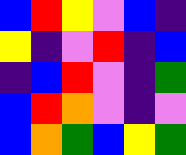[["blue", "red", "yellow", "violet", "blue", "indigo"], ["yellow", "indigo", "violet", "red", "indigo", "blue"], ["indigo", "blue", "red", "violet", "indigo", "green"], ["blue", "red", "orange", "violet", "indigo", "violet"], ["blue", "orange", "green", "blue", "yellow", "green"]]